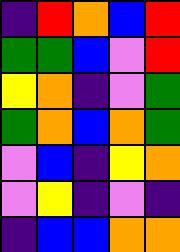[["indigo", "red", "orange", "blue", "red"], ["green", "green", "blue", "violet", "red"], ["yellow", "orange", "indigo", "violet", "green"], ["green", "orange", "blue", "orange", "green"], ["violet", "blue", "indigo", "yellow", "orange"], ["violet", "yellow", "indigo", "violet", "indigo"], ["indigo", "blue", "blue", "orange", "orange"]]